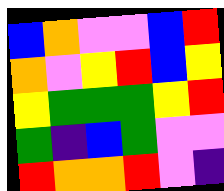[["blue", "orange", "violet", "violet", "blue", "red"], ["orange", "violet", "yellow", "red", "blue", "yellow"], ["yellow", "green", "green", "green", "yellow", "red"], ["green", "indigo", "blue", "green", "violet", "violet"], ["red", "orange", "orange", "red", "violet", "indigo"]]